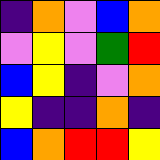[["indigo", "orange", "violet", "blue", "orange"], ["violet", "yellow", "violet", "green", "red"], ["blue", "yellow", "indigo", "violet", "orange"], ["yellow", "indigo", "indigo", "orange", "indigo"], ["blue", "orange", "red", "red", "yellow"]]